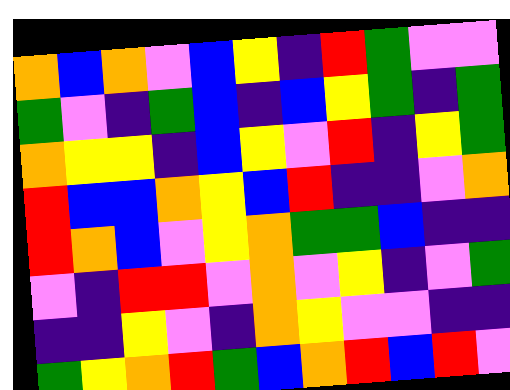[["orange", "blue", "orange", "violet", "blue", "yellow", "indigo", "red", "green", "violet", "violet"], ["green", "violet", "indigo", "green", "blue", "indigo", "blue", "yellow", "green", "indigo", "green"], ["orange", "yellow", "yellow", "indigo", "blue", "yellow", "violet", "red", "indigo", "yellow", "green"], ["red", "blue", "blue", "orange", "yellow", "blue", "red", "indigo", "indigo", "violet", "orange"], ["red", "orange", "blue", "violet", "yellow", "orange", "green", "green", "blue", "indigo", "indigo"], ["violet", "indigo", "red", "red", "violet", "orange", "violet", "yellow", "indigo", "violet", "green"], ["indigo", "indigo", "yellow", "violet", "indigo", "orange", "yellow", "violet", "violet", "indigo", "indigo"], ["green", "yellow", "orange", "red", "green", "blue", "orange", "red", "blue", "red", "violet"]]